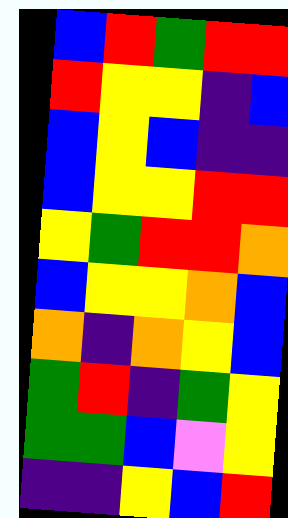[["blue", "red", "green", "red", "red"], ["red", "yellow", "yellow", "indigo", "blue"], ["blue", "yellow", "blue", "indigo", "indigo"], ["blue", "yellow", "yellow", "red", "red"], ["yellow", "green", "red", "red", "orange"], ["blue", "yellow", "yellow", "orange", "blue"], ["orange", "indigo", "orange", "yellow", "blue"], ["green", "red", "indigo", "green", "yellow"], ["green", "green", "blue", "violet", "yellow"], ["indigo", "indigo", "yellow", "blue", "red"]]